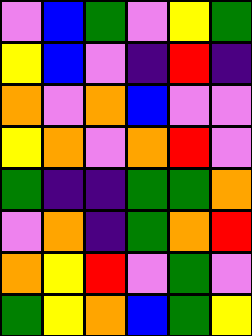[["violet", "blue", "green", "violet", "yellow", "green"], ["yellow", "blue", "violet", "indigo", "red", "indigo"], ["orange", "violet", "orange", "blue", "violet", "violet"], ["yellow", "orange", "violet", "orange", "red", "violet"], ["green", "indigo", "indigo", "green", "green", "orange"], ["violet", "orange", "indigo", "green", "orange", "red"], ["orange", "yellow", "red", "violet", "green", "violet"], ["green", "yellow", "orange", "blue", "green", "yellow"]]